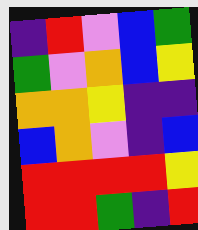[["indigo", "red", "violet", "blue", "green"], ["green", "violet", "orange", "blue", "yellow"], ["orange", "orange", "yellow", "indigo", "indigo"], ["blue", "orange", "violet", "indigo", "blue"], ["red", "red", "red", "red", "yellow"], ["red", "red", "green", "indigo", "red"]]